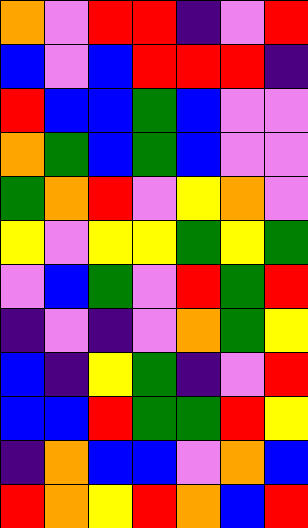[["orange", "violet", "red", "red", "indigo", "violet", "red"], ["blue", "violet", "blue", "red", "red", "red", "indigo"], ["red", "blue", "blue", "green", "blue", "violet", "violet"], ["orange", "green", "blue", "green", "blue", "violet", "violet"], ["green", "orange", "red", "violet", "yellow", "orange", "violet"], ["yellow", "violet", "yellow", "yellow", "green", "yellow", "green"], ["violet", "blue", "green", "violet", "red", "green", "red"], ["indigo", "violet", "indigo", "violet", "orange", "green", "yellow"], ["blue", "indigo", "yellow", "green", "indigo", "violet", "red"], ["blue", "blue", "red", "green", "green", "red", "yellow"], ["indigo", "orange", "blue", "blue", "violet", "orange", "blue"], ["red", "orange", "yellow", "red", "orange", "blue", "red"]]